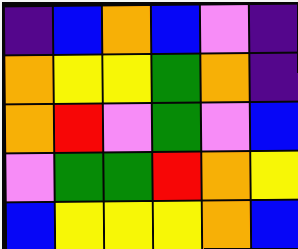[["indigo", "blue", "orange", "blue", "violet", "indigo"], ["orange", "yellow", "yellow", "green", "orange", "indigo"], ["orange", "red", "violet", "green", "violet", "blue"], ["violet", "green", "green", "red", "orange", "yellow"], ["blue", "yellow", "yellow", "yellow", "orange", "blue"]]